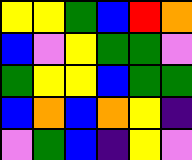[["yellow", "yellow", "green", "blue", "red", "orange"], ["blue", "violet", "yellow", "green", "green", "violet"], ["green", "yellow", "yellow", "blue", "green", "green"], ["blue", "orange", "blue", "orange", "yellow", "indigo"], ["violet", "green", "blue", "indigo", "yellow", "violet"]]